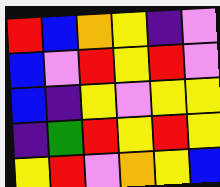[["red", "blue", "orange", "yellow", "indigo", "violet"], ["blue", "violet", "red", "yellow", "red", "violet"], ["blue", "indigo", "yellow", "violet", "yellow", "yellow"], ["indigo", "green", "red", "yellow", "red", "yellow"], ["yellow", "red", "violet", "orange", "yellow", "blue"]]